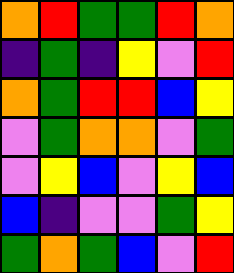[["orange", "red", "green", "green", "red", "orange"], ["indigo", "green", "indigo", "yellow", "violet", "red"], ["orange", "green", "red", "red", "blue", "yellow"], ["violet", "green", "orange", "orange", "violet", "green"], ["violet", "yellow", "blue", "violet", "yellow", "blue"], ["blue", "indigo", "violet", "violet", "green", "yellow"], ["green", "orange", "green", "blue", "violet", "red"]]